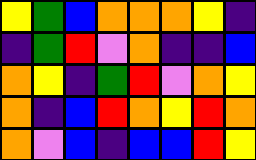[["yellow", "green", "blue", "orange", "orange", "orange", "yellow", "indigo"], ["indigo", "green", "red", "violet", "orange", "indigo", "indigo", "blue"], ["orange", "yellow", "indigo", "green", "red", "violet", "orange", "yellow"], ["orange", "indigo", "blue", "red", "orange", "yellow", "red", "orange"], ["orange", "violet", "blue", "indigo", "blue", "blue", "red", "yellow"]]